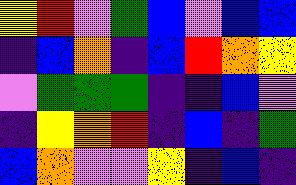[["yellow", "red", "violet", "green", "blue", "violet", "blue", "blue"], ["indigo", "blue", "orange", "indigo", "blue", "red", "orange", "yellow"], ["violet", "green", "green", "green", "indigo", "indigo", "blue", "violet"], ["indigo", "yellow", "orange", "red", "indigo", "blue", "indigo", "green"], ["blue", "orange", "violet", "violet", "yellow", "indigo", "blue", "indigo"]]